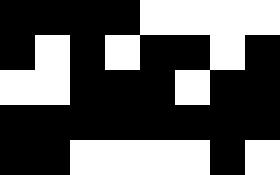[["black", "black", "black", "black", "white", "white", "white", "white"], ["black", "white", "black", "white", "black", "black", "white", "black"], ["white", "white", "black", "black", "black", "white", "black", "black"], ["black", "black", "black", "black", "black", "black", "black", "black"], ["black", "black", "white", "white", "white", "white", "black", "white"]]